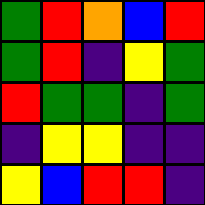[["green", "red", "orange", "blue", "red"], ["green", "red", "indigo", "yellow", "green"], ["red", "green", "green", "indigo", "green"], ["indigo", "yellow", "yellow", "indigo", "indigo"], ["yellow", "blue", "red", "red", "indigo"]]